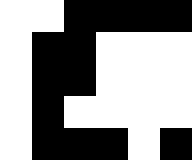[["white", "white", "black", "black", "black", "black"], ["white", "black", "black", "white", "white", "white"], ["white", "black", "black", "white", "white", "white"], ["white", "black", "white", "white", "white", "white"], ["white", "black", "black", "black", "white", "black"]]